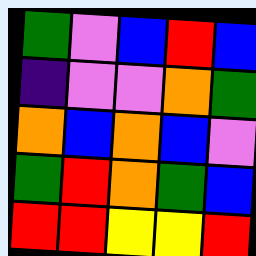[["green", "violet", "blue", "red", "blue"], ["indigo", "violet", "violet", "orange", "green"], ["orange", "blue", "orange", "blue", "violet"], ["green", "red", "orange", "green", "blue"], ["red", "red", "yellow", "yellow", "red"]]